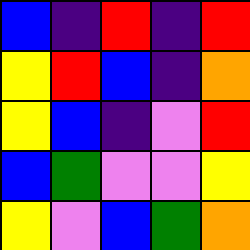[["blue", "indigo", "red", "indigo", "red"], ["yellow", "red", "blue", "indigo", "orange"], ["yellow", "blue", "indigo", "violet", "red"], ["blue", "green", "violet", "violet", "yellow"], ["yellow", "violet", "blue", "green", "orange"]]